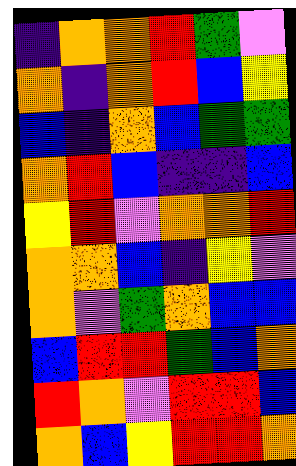[["indigo", "orange", "orange", "red", "green", "violet"], ["orange", "indigo", "orange", "red", "blue", "yellow"], ["blue", "indigo", "orange", "blue", "green", "green"], ["orange", "red", "blue", "indigo", "indigo", "blue"], ["yellow", "red", "violet", "orange", "orange", "red"], ["orange", "orange", "blue", "indigo", "yellow", "violet"], ["orange", "violet", "green", "orange", "blue", "blue"], ["blue", "red", "red", "green", "blue", "orange"], ["red", "orange", "violet", "red", "red", "blue"], ["orange", "blue", "yellow", "red", "red", "orange"]]